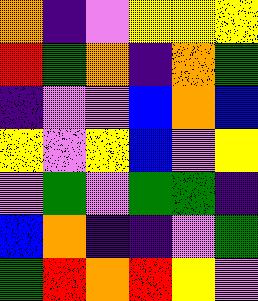[["orange", "indigo", "violet", "yellow", "yellow", "yellow"], ["red", "green", "orange", "indigo", "orange", "green"], ["indigo", "violet", "violet", "blue", "orange", "blue"], ["yellow", "violet", "yellow", "blue", "violet", "yellow"], ["violet", "green", "violet", "green", "green", "indigo"], ["blue", "orange", "indigo", "indigo", "violet", "green"], ["green", "red", "orange", "red", "yellow", "violet"]]